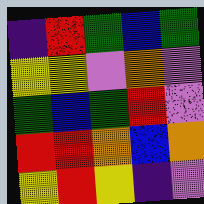[["indigo", "red", "green", "blue", "green"], ["yellow", "yellow", "violet", "orange", "violet"], ["green", "blue", "green", "red", "violet"], ["red", "red", "orange", "blue", "orange"], ["yellow", "red", "yellow", "indigo", "violet"]]